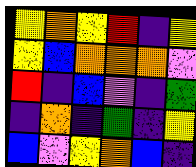[["yellow", "orange", "yellow", "red", "indigo", "yellow"], ["yellow", "blue", "orange", "orange", "orange", "violet"], ["red", "indigo", "blue", "violet", "indigo", "green"], ["indigo", "orange", "indigo", "green", "indigo", "yellow"], ["blue", "violet", "yellow", "orange", "blue", "indigo"]]